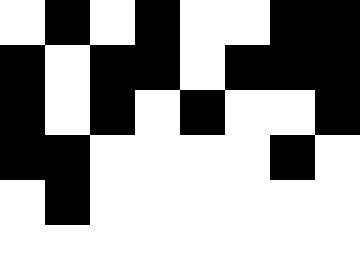[["white", "black", "white", "black", "white", "white", "black", "black"], ["black", "white", "black", "black", "white", "black", "black", "black"], ["black", "white", "black", "white", "black", "white", "white", "black"], ["black", "black", "white", "white", "white", "white", "black", "white"], ["white", "black", "white", "white", "white", "white", "white", "white"], ["white", "white", "white", "white", "white", "white", "white", "white"]]